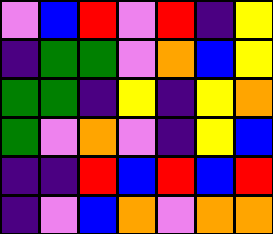[["violet", "blue", "red", "violet", "red", "indigo", "yellow"], ["indigo", "green", "green", "violet", "orange", "blue", "yellow"], ["green", "green", "indigo", "yellow", "indigo", "yellow", "orange"], ["green", "violet", "orange", "violet", "indigo", "yellow", "blue"], ["indigo", "indigo", "red", "blue", "red", "blue", "red"], ["indigo", "violet", "blue", "orange", "violet", "orange", "orange"]]